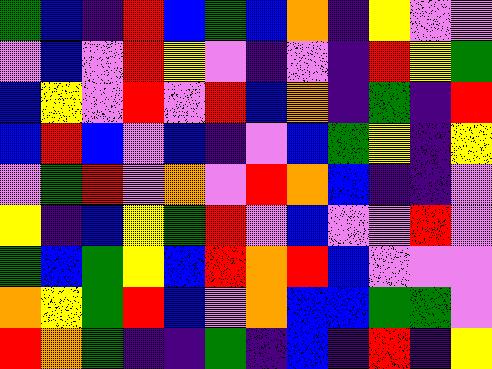[["green", "blue", "indigo", "red", "blue", "green", "blue", "orange", "indigo", "yellow", "violet", "violet"], ["violet", "blue", "violet", "red", "yellow", "violet", "indigo", "violet", "indigo", "red", "yellow", "green"], ["blue", "yellow", "violet", "red", "violet", "red", "blue", "orange", "indigo", "green", "indigo", "red"], ["blue", "red", "blue", "violet", "blue", "indigo", "violet", "blue", "green", "yellow", "indigo", "yellow"], ["violet", "green", "red", "violet", "orange", "violet", "red", "orange", "blue", "indigo", "indigo", "violet"], ["yellow", "indigo", "blue", "yellow", "green", "red", "violet", "blue", "violet", "violet", "red", "violet"], ["green", "blue", "green", "yellow", "blue", "red", "orange", "red", "blue", "violet", "violet", "violet"], ["orange", "yellow", "green", "red", "blue", "violet", "orange", "blue", "blue", "green", "green", "violet"], ["red", "orange", "green", "indigo", "indigo", "green", "indigo", "blue", "indigo", "red", "indigo", "yellow"]]